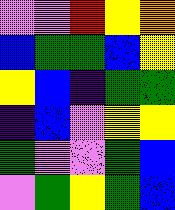[["violet", "violet", "red", "yellow", "orange"], ["blue", "green", "green", "blue", "yellow"], ["yellow", "blue", "indigo", "green", "green"], ["indigo", "blue", "violet", "yellow", "yellow"], ["green", "violet", "violet", "green", "blue"], ["violet", "green", "yellow", "green", "blue"]]